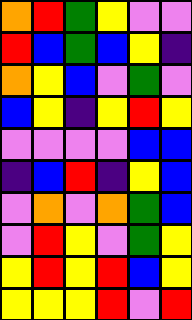[["orange", "red", "green", "yellow", "violet", "violet"], ["red", "blue", "green", "blue", "yellow", "indigo"], ["orange", "yellow", "blue", "violet", "green", "violet"], ["blue", "yellow", "indigo", "yellow", "red", "yellow"], ["violet", "violet", "violet", "violet", "blue", "blue"], ["indigo", "blue", "red", "indigo", "yellow", "blue"], ["violet", "orange", "violet", "orange", "green", "blue"], ["violet", "red", "yellow", "violet", "green", "yellow"], ["yellow", "red", "yellow", "red", "blue", "yellow"], ["yellow", "yellow", "yellow", "red", "violet", "red"]]